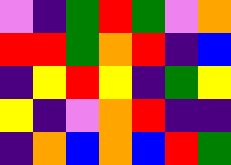[["violet", "indigo", "green", "red", "green", "violet", "orange"], ["red", "red", "green", "orange", "red", "indigo", "blue"], ["indigo", "yellow", "red", "yellow", "indigo", "green", "yellow"], ["yellow", "indigo", "violet", "orange", "red", "indigo", "indigo"], ["indigo", "orange", "blue", "orange", "blue", "red", "green"]]